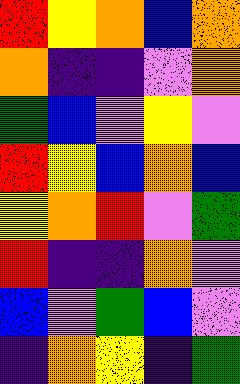[["red", "yellow", "orange", "blue", "orange"], ["orange", "indigo", "indigo", "violet", "orange"], ["green", "blue", "violet", "yellow", "violet"], ["red", "yellow", "blue", "orange", "blue"], ["yellow", "orange", "red", "violet", "green"], ["red", "indigo", "indigo", "orange", "violet"], ["blue", "violet", "green", "blue", "violet"], ["indigo", "orange", "yellow", "indigo", "green"]]